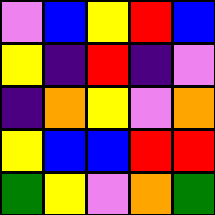[["violet", "blue", "yellow", "red", "blue"], ["yellow", "indigo", "red", "indigo", "violet"], ["indigo", "orange", "yellow", "violet", "orange"], ["yellow", "blue", "blue", "red", "red"], ["green", "yellow", "violet", "orange", "green"]]